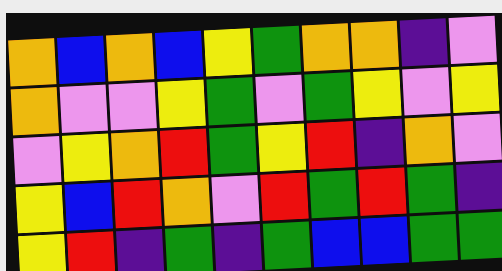[["orange", "blue", "orange", "blue", "yellow", "green", "orange", "orange", "indigo", "violet"], ["orange", "violet", "violet", "yellow", "green", "violet", "green", "yellow", "violet", "yellow"], ["violet", "yellow", "orange", "red", "green", "yellow", "red", "indigo", "orange", "violet"], ["yellow", "blue", "red", "orange", "violet", "red", "green", "red", "green", "indigo"], ["yellow", "red", "indigo", "green", "indigo", "green", "blue", "blue", "green", "green"]]